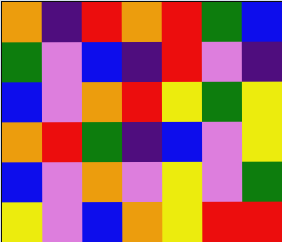[["orange", "indigo", "red", "orange", "red", "green", "blue"], ["green", "violet", "blue", "indigo", "red", "violet", "indigo"], ["blue", "violet", "orange", "red", "yellow", "green", "yellow"], ["orange", "red", "green", "indigo", "blue", "violet", "yellow"], ["blue", "violet", "orange", "violet", "yellow", "violet", "green"], ["yellow", "violet", "blue", "orange", "yellow", "red", "red"]]